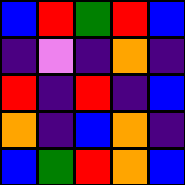[["blue", "red", "green", "red", "blue"], ["indigo", "violet", "indigo", "orange", "indigo"], ["red", "indigo", "red", "indigo", "blue"], ["orange", "indigo", "blue", "orange", "indigo"], ["blue", "green", "red", "orange", "blue"]]